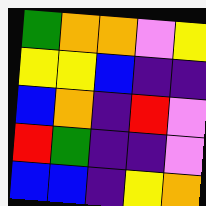[["green", "orange", "orange", "violet", "yellow"], ["yellow", "yellow", "blue", "indigo", "indigo"], ["blue", "orange", "indigo", "red", "violet"], ["red", "green", "indigo", "indigo", "violet"], ["blue", "blue", "indigo", "yellow", "orange"]]